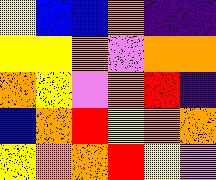[["yellow", "blue", "blue", "orange", "indigo", "indigo"], ["yellow", "yellow", "orange", "violet", "orange", "orange"], ["orange", "yellow", "violet", "orange", "red", "indigo"], ["blue", "orange", "red", "yellow", "orange", "orange"], ["yellow", "orange", "orange", "red", "yellow", "violet"]]